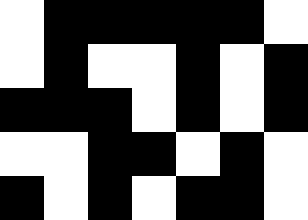[["white", "black", "black", "black", "black", "black", "white"], ["white", "black", "white", "white", "black", "white", "black"], ["black", "black", "black", "white", "black", "white", "black"], ["white", "white", "black", "black", "white", "black", "white"], ["black", "white", "black", "white", "black", "black", "white"]]